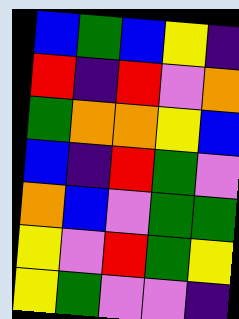[["blue", "green", "blue", "yellow", "indigo"], ["red", "indigo", "red", "violet", "orange"], ["green", "orange", "orange", "yellow", "blue"], ["blue", "indigo", "red", "green", "violet"], ["orange", "blue", "violet", "green", "green"], ["yellow", "violet", "red", "green", "yellow"], ["yellow", "green", "violet", "violet", "indigo"]]